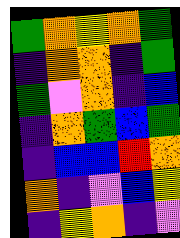[["green", "orange", "yellow", "orange", "green"], ["indigo", "orange", "orange", "indigo", "green"], ["green", "violet", "orange", "indigo", "blue"], ["indigo", "orange", "green", "blue", "green"], ["indigo", "blue", "blue", "red", "orange"], ["orange", "indigo", "violet", "blue", "yellow"], ["indigo", "yellow", "orange", "indigo", "violet"]]